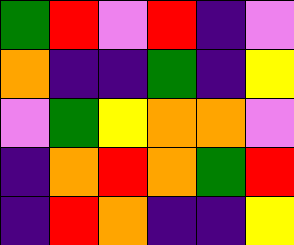[["green", "red", "violet", "red", "indigo", "violet"], ["orange", "indigo", "indigo", "green", "indigo", "yellow"], ["violet", "green", "yellow", "orange", "orange", "violet"], ["indigo", "orange", "red", "orange", "green", "red"], ["indigo", "red", "orange", "indigo", "indigo", "yellow"]]